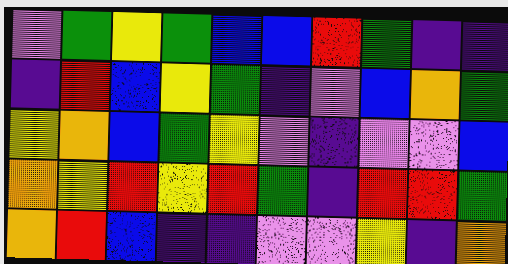[["violet", "green", "yellow", "green", "blue", "blue", "red", "green", "indigo", "indigo"], ["indigo", "red", "blue", "yellow", "green", "indigo", "violet", "blue", "orange", "green"], ["yellow", "orange", "blue", "green", "yellow", "violet", "indigo", "violet", "violet", "blue"], ["orange", "yellow", "red", "yellow", "red", "green", "indigo", "red", "red", "green"], ["orange", "red", "blue", "indigo", "indigo", "violet", "violet", "yellow", "indigo", "orange"]]